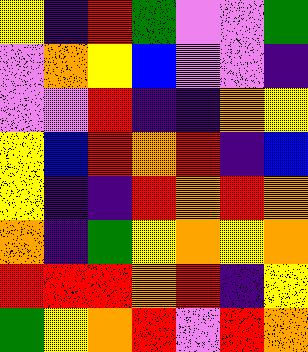[["yellow", "indigo", "red", "green", "violet", "violet", "green"], ["violet", "orange", "yellow", "blue", "violet", "violet", "indigo"], ["violet", "violet", "red", "indigo", "indigo", "orange", "yellow"], ["yellow", "blue", "red", "orange", "red", "indigo", "blue"], ["yellow", "indigo", "indigo", "red", "orange", "red", "orange"], ["orange", "indigo", "green", "yellow", "orange", "yellow", "orange"], ["red", "red", "red", "orange", "red", "indigo", "yellow"], ["green", "yellow", "orange", "red", "violet", "red", "orange"]]